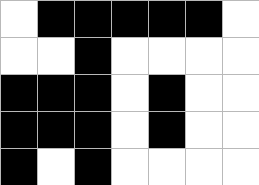[["white", "black", "black", "black", "black", "black", "white"], ["white", "white", "black", "white", "white", "white", "white"], ["black", "black", "black", "white", "black", "white", "white"], ["black", "black", "black", "white", "black", "white", "white"], ["black", "white", "black", "white", "white", "white", "white"]]